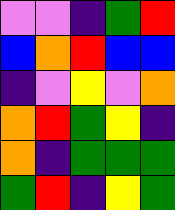[["violet", "violet", "indigo", "green", "red"], ["blue", "orange", "red", "blue", "blue"], ["indigo", "violet", "yellow", "violet", "orange"], ["orange", "red", "green", "yellow", "indigo"], ["orange", "indigo", "green", "green", "green"], ["green", "red", "indigo", "yellow", "green"]]